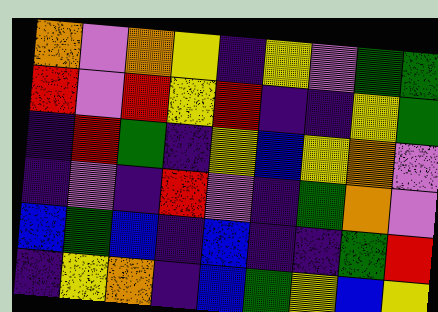[["orange", "violet", "orange", "yellow", "indigo", "yellow", "violet", "green", "green"], ["red", "violet", "red", "yellow", "red", "indigo", "indigo", "yellow", "green"], ["indigo", "red", "green", "indigo", "yellow", "blue", "yellow", "orange", "violet"], ["indigo", "violet", "indigo", "red", "violet", "indigo", "green", "orange", "violet"], ["blue", "green", "blue", "indigo", "blue", "indigo", "indigo", "green", "red"], ["indigo", "yellow", "orange", "indigo", "blue", "green", "yellow", "blue", "yellow"]]